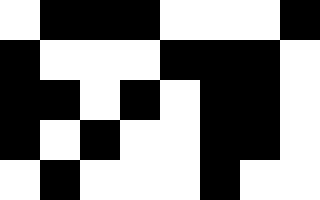[["white", "black", "black", "black", "white", "white", "white", "black"], ["black", "white", "white", "white", "black", "black", "black", "white"], ["black", "black", "white", "black", "white", "black", "black", "white"], ["black", "white", "black", "white", "white", "black", "black", "white"], ["white", "black", "white", "white", "white", "black", "white", "white"]]